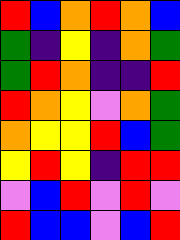[["red", "blue", "orange", "red", "orange", "blue"], ["green", "indigo", "yellow", "indigo", "orange", "green"], ["green", "red", "orange", "indigo", "indigo", "red"], ["red", "orange", "yellow", "violet", "orange", "green"], ["orange", "yellow", "yellow", "red", "blue", "green"], ["yellow", "red", "yellow", "indigo", "red", "red"], ["violet", "blue", "red", "violet", "red", "violet"], ["red", "blue", "blue", "violet", "blue", "red"]]